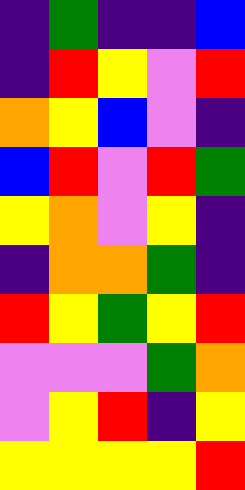[["indigo", "green", "indigo", "indigo", "blue"], ["indigo", "red", "yellow", "violet", "red"], ["orange", "yellow", "blue", "violet", "indigo"], ["blue", "red", "violet", "red", "green"], ["yellow", "orange", "violet", "yellow", "indigo"], ["indigo", "orange", "orange", "green", "indigo"], ["red", "yellow", "green", "yellow", "red"], ["violet", "violet", "violet", "green", "orange"], ["violet", "yellow", "red", "indigo", "yellow"], ["yellow", "yellow", "yellow", "yellow", "red"]]